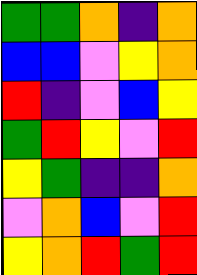[["green", "green", "orange", "indigo", "orange"], ["blue", "blue", "violet", "yellow", "orange"], ["red", "indigo", "violet", "blue", "yellow"], ["green", "red", "yellow", "violet", "red"], ["yellow", "green", "indigo", "indigo", "orange"], ["violet", "orange", "blue", "violet", "red"], ["yellow", "orange", "red", "green", "red"]]